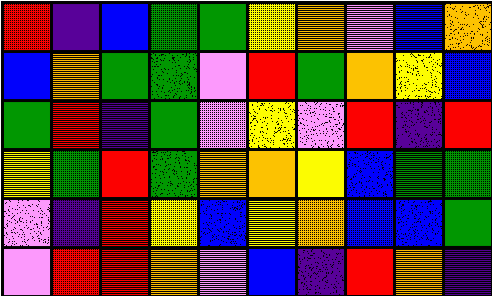[["red", "indigo", "blue", "green", "green", "yellow", "orange", "violet", "blue", "orange"], ["blue", "orange", "green", "green", "violet", "red", "green", "orange", "yellow", "blue"], ["green", "red", "indigo", "green", "violet", "yellow", "violet", "red", "indigo", "red"], ["yellow", "green", "red", "green", "orange", "orange", "yellow", "blue", "green", "green"], ["violet", "indigo", "red", "yellow", "blue", "yellow", "orange", "blue", "blue", "green"], ["violet", "red", "red", "orange", "violet", "blue", "indigo", "red", "orange", "indigo"]]